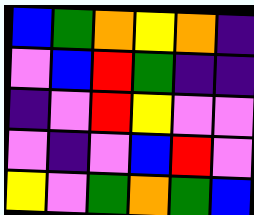[["blue", "green", "orange", "yellow", "orange", "indigo"], ["violet", "blue", "red", "green", "indigo", "indigo"], ["indigo", "violet", "red", "yellow", "violet", "violet"], ["violet", "indigo", "violet", "blue", "red", "violet"], ["yellow", "violet", "green", "orange", "green", "blue"]]